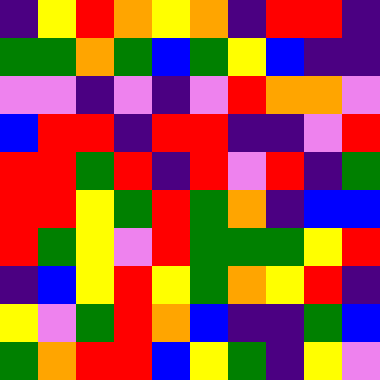[["indigo", "yellow", "red", "orange", "yellow", "orange", "indigo", "red", "red", "indigo"], ["green", "green", "orange", "green", "blue", "green", "yellow", "blue", "indigo", "indigo"], ["violet", "violet", "indigo", "violet", "indigo", "violet", "red", "orange", "orange", "violet"], ["blue", "red", "red", "indigo", "red", "red", "indigo", "indigo", "violet", "red"], ["red", "red", "green", "red", "indigo", "red", "violet", "red", "indigo", "green"], ["red", "red", "yellow", "green", "red", "green", "orange", "indigo", "blue", "blue"], ["red", "green", "yellow", "violet", "red", "green", "green", "green", "yellow", "red"], ["indigo", "blue", "yellow", "red", "yellow", "green", "orange", "yellow", "red", "indigo"], ["yellow", "violet", "green", "red", "orange", "blue", "indigo", "indigo", "green", "blue"], ["green", "orange", "red", "red", "blue", "yellow", "green", "indigo", "yellow", "violet"]]